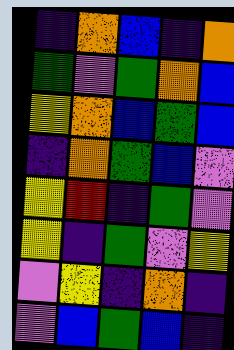[["indigo", "orange", "blue", "indigo", "orange"], ["green", "violet", "green", "orange", "blue"], ["yellow", "orange", "blue", "green", "blue"], ["indigo", "orange", "green", "blue", "violet"], ["yellow", "red", "indigo", "green", "violet"], ["yellow", "indigo", "green", "violet", "yellow"], ["violet", "yellow", "indigo", "orange", "indigo"], ["violet", "blue", "green", "blue", "indigo"]]